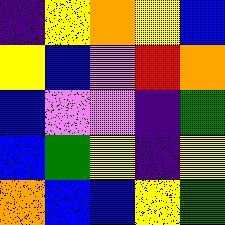[["indigo", "yellow", "orange", "yellow", "blue"], ["yellow", "blue", "violet", "red", "orange"], ["blue", "violet", "violet", "indigo", "green"], ["blue", "green", "yellow", "indigo", "yellow"], ["orange", "blue", "blue", "yellow", "green"]]